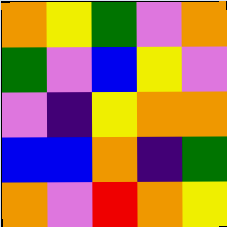[["orange", "yellow", "green", "violet", "orange"], ["green", "violet", "blue", "yellow", "violet"], ["violet", "indigo", "yellow", "orange", "orange"], ["blue", "blue", "orange", "indigo", "green"], ["orange", "violet", "red", "orange", "yellow"]]